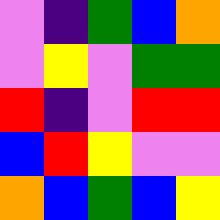[["violet", "indigo", "green", "blue", "orange"], ["violet", "yellow", "violet", "green", "green"], ["red", "indigo", "violet", "red", "red"], ["blue", "red", "yellow", "violet", "violet"], ["orange", "blue", "green", "blue", "yellow"]]